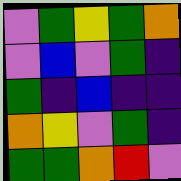[["violet", "green", "yellow", "green", "orange"], ["violet", "blue", "violet", "green", "indigo"], ["green", "indigo", "blue", "indigo", "indigo"], ["orange", "yellow", "violet", "green", "indigo"], ["green", "green", "orange", "red", "violet"]]